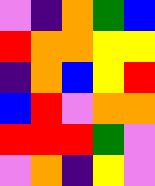[["violet", "indigo", "orange", "green", "blue"], ["red", "orange", "orange", "yellow", "yellow"], ["indigo", "orange", "blue", "yellow", "red"], ["blue", "red", "violet", "orange", "orange"], ["red", "red", "red", "green", "violet"], ["violet", "orange", "indigo", "yellow", "violet"]]